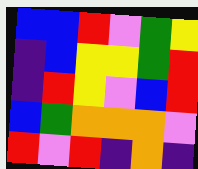[["blue", "blue", "red", "violet", "green", "yellow"], ["indigo", "blue", "yellow", "yellow", "green", "red"], ["indigo", "red", "yellow", "violet", "blue", "red"], ["blue", "green", "orange", "orange", "orange", "violet"], ["red", "violet", "red", "indigo", "orange", "indigo"]]